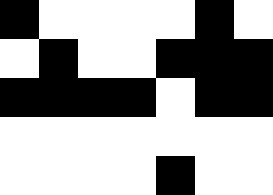[["black", "white", "white", "white", "white", "black", "white"], ["white", "black", "white", "white", "black", "black", "black"], ["black", "black", "black", "black", "white", "black", "black"], ["white", "white", "white", "white", "white", "white", "white"], ["white", "white", "white", "white", "black", "white", "white"]]